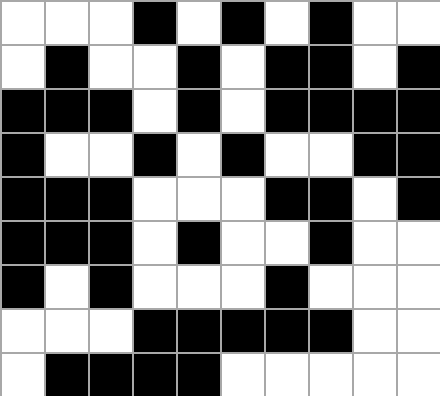[["white", "white", "white", "black", "white", "black", "white", "black", "white", "white"], ["white", "black", "white", "white", "black", "white", "black", "black", "white", "black"], ["black", "black", "black", "white", "black", "white", "black", "black", "black", "black"], ["black", "white", "white", "black", "white", "black", "white", "white", "black", "black"], ["black", "black", "black", "white", "white", "white", "black", "black", "white", "black"], ["black", "black", "black", "white", "black", "white", "white", "black", "white", "white"], ["black", "white", "black", "white", "white", "white", "black", "white", "white", "white"], ["white", "white", "white", "black", "black", "black", "black", "black", "white", "white"], ["white", "black", "black", "black", "black", "white", "white", "white", "white", "white"]]